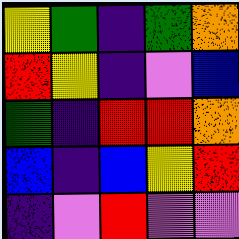[["yellow", "green", "indigo", "green", "orange"], ["red", "yellow", "indigo", "violet", "blue"], ["green", "indigo", "red", "red", "orange"], ["blue", "indigo", "blue", "yellow", "red"], ["indigo", "violet", "red", "violet", "violet"]]